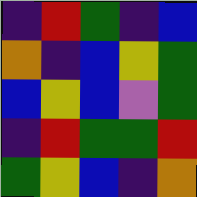[["indigo", "red", "green", "indigo", "blue"], ["orange", "indigo", "blue", "yellow", "green"], ["blue", "yellow", "blue", "violet", "green"], ["indigo", "red", "green", "green", "red"], ["green", "yellow", "blue", "indigo", "orange"]]